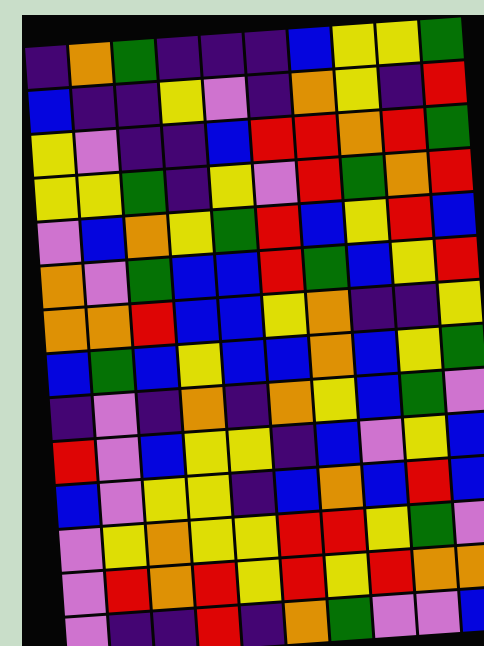[["indigo", "orange", "green", "indigo", "indigo", "indigo", "blue", "yellow", "yellow", "green"], ["blue", "indigo", "indigo", "yellow", "violet", "indigo", "orange", "yellow", "indigo", "red"], ["yellow", "violet", "indigo", "indigo", "blue", "red", "red", "orange", "red", "green"], ["yellow", "yellow", "green", "indigo", "yellow", "violet", "red", "green", "orange", "red"], ["violet", "blue", "orange", "yellow", "green", "red", "blue", "yellow", "red", "blue"], ["orange", "violet", "green", "blue", "blue", "red", "green", "blue", "yellow", "red"], ["orange", "orange", "red", "blue", "blue", "yellow", "orange", "indigo", "indigo", "yellow"], ["blue", "green", "blue", "yellow", "blue", "blue", "orange", "blue", "yellow", "green"], ["indigo", "violet", "indigo", "orange", "indigo", "orange", "yellow", "blue", "green", "violet"], ["red", "violet", "blue", "yellow", "yellow", "indigo", "blue", "violet", "yellow", "blue"], ["blue", "violet", "yellow", "yellow", "indigo", "blue", "orange", "blue", "red", "blue"], ["violet", "yellow", "orange", "yellow", "yellow", "red", "red", "yellow", "green", "violet"], ["violet", "red", "orange", "red", "yellow", "red", "yellow", "red", "orange", "orange"], ["violet", "indigo", "indigo", "red", "indigo", "orange", "green", "violet", "violet", "blue"]]